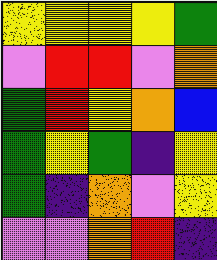[["yellow", "yellow", "yellow", "yellow", "green"], ["violet", "red", "red", "violet", "orange"], ["green", "red", "yellow", "orange", "blue"], ["green", "yellow", "green", "indigo", "yellow"], ["green", "indigo", "orange", "violet", "yellow"], ["violet", "violet", "orange", "red", "indigo"]]